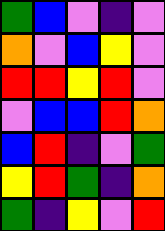[["green", "blue", "violet", "indigo", "violet"], ["orange", "violet", "blue", "yellow", "violet"], ["red", "red", "yellow", "red", "violet"], ["violet", "blue", "blue", "red", "orange"], ["blue", "red", "indigo", "violet", "green"], ["yellow", "red", "green", "indigo", "orange"], ["green", "indigo", "yellow", "violet", "red"]]